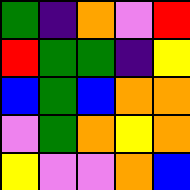[["green", "indigo", "orange", "violet", "red"], ["red", "green", "green", "indigo", "yellow"], ["blue", "green", "blue", "orange", "orange"], ["violet", "green", "orange", "yellow", "orange"], ["yellow", "violet", "violet", "orange", "blue"]]